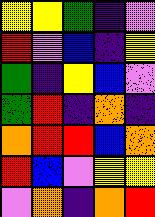[["yellow", "yellow", "green", "indigo", "violet"], ["red", "violet", "blue", "indigo", "yellow"], ["green", "indigo", "yellow", "blue", "violet"], ["green", "red", "indigo", "orange", "indigo"], ["orange", "red", "red", "blue", "orange"], ["red", "blue", "violet", "yellow", "yellow"], ["violet", "orange", "indigo", "orange", "red"]]